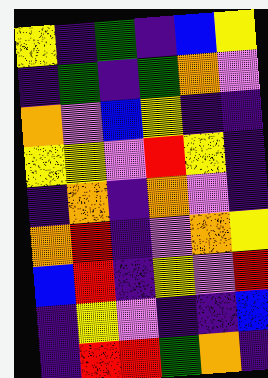[["yellow", "indigo", "green", "indigo", "blue", "yellow"], ["indigo", "green", "indigo", "green", "orange", "violet"], ["orange", "violet", "blue", "yellow", "indigo", "indigo"], ["yellow", "yellow", "violet", "red", "yellow", "indigo"], ["indigo", "orange", "indigo", "orange", "violet", "indigo"], ["orange", "red", "indigo", "violet", "orange", "yellow"], ["blue", "red", "indigo", "yellow", "violet", "red"], ["indigo", "yellow", "violet", "indigo", "indigo", "blue"], ["indigo", "red", "red", "green", "orange", "indigo"]]